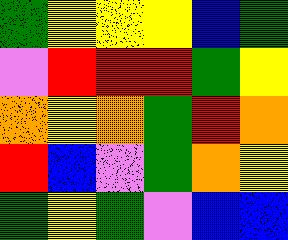[["green", "yellow", "yellow", "yellow", "blue", "green"], ["violet", "red", "red", "red", "green", "yellow"], ["orange", "yellow", "orange", "green", "red", "orange"], ["red", "blue", "violet", "green", "orange", "yellow"], ["green", "yellow", "green", "violet", "blue", "blue"]]